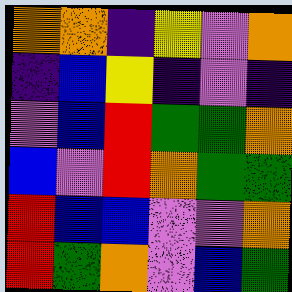[["orange", "orange", "indigo", "yellow", "violet", "orange"], ["indigo", "blue", "yellow", "indigo", "violet", "indigo"], ["violet", "blue", "red", "green", "green", "orange"], ["blue", "violet", "red", "orange", "green", "green"], ["red", "blue", "blue", "violet", "violet", "orange"], ["red", "green", "orange", "violet", "blue", "green"]]